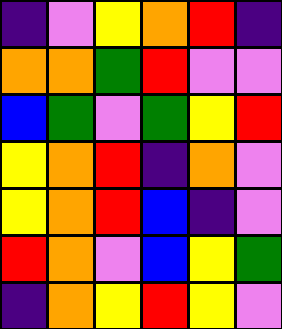[["indigo", "violet", "yellow", "orange", "red", "indigo"], ["orange", "orange", "green", "red", "violet", "violet"], ["blue", "green", "violet", "green", "yellow", "red"], ["yellow", "orange", "red", "indigo", "orange", "violet"], ["yellow", "orange", "red", "blue", "indigo", "violet"], ["red", "orange", "violet", "blue", "yellow", "green"], ["indigo", "orange", "yellow", "red", "yellow", "violet"]]